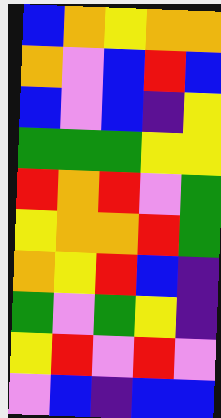[["blue", "orange", "yellow", "orange", "orange"], ["orange", "violet", "blue", "red", "blue"], ["blue", "violet", "blue", "indigo", "yellow"], ["green", "green", "green", "yellow", "yellow"], ["red", "orange", "red", "violet", "green"], ["yellow", "orange", "orange", "red", "green"], ["orange", "yellow", "red", "blue", "indigo"], ["green", "violet", "green", "yellow", "indigo"], ["yellow", "red", "violet", "red", "violet"], ["violet", "blue", "indigo", "blue", "blue"]]